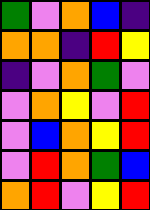[["green", "violet", "orange", "blue", "indigo"], ["orange", "orange", "indigo", "red", "yellow"], ["indigo", "violet", "orange", "green", "violet"], ["violet", "orange", "yellow", "violet", "red"], ["violet", "blue", "orange", "yellow", "red"], ["violet", "red", "orange", "green", "blue"], ["orange", "red", "violet", "yellow", "red"]]